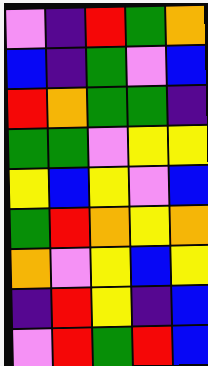[["violet", "indigo", "red", "green", "orange"], ["blue", "indigo", "green", "violet", "blue"], ["red", "orange", "green", "green", "indigo"], ["green", "green", "violet", "yellow", "yellow"], ["yellow", "blue", "yellow", "violet", "blue"], ["green", "red", "orange", "yellow", "orange"], ["orange", "violet", "yellow", "blue", "yellow"], ["indigo", "red", "yellow", "indigo", "blue"], ["violet", "red", "green", "red", "blue"]]